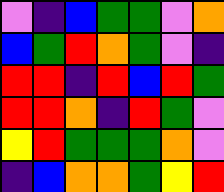[["violet", "indigo", "blue", "green", "green", "violet", "orange"], ["blue", "green", "red", "orange", "green", "violet", "indigo"], ["red", "red", "indigo", "red", "blue", "red", "green"], ["red", "red", "orange", "indigo", "red", "green", "violet"], ["yellow", "red", "green", "green", "green", "orange", "violet"], ["indigo", "blue", "orange", "orange", "green", "yellow", "red"]]